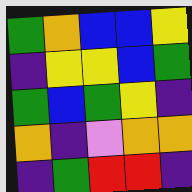[["green", "orange", "blue", "blue", "yellow"], ["indigo", "yellow", "yellow", "blue", "green"], ["green", "blue", "green", "yellow", "indigo"], ["orange", "indigo", "violet", "orange", "orange"], ["indigo", "green", "red", "red", "indigo"]]